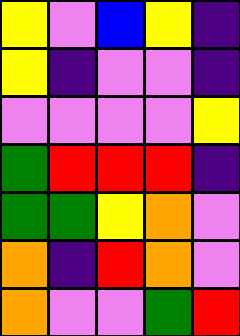[["yellow", "violet", "blue", "yellow", "indigo"], ["yellow", "indigo", "violet", "violet", "indigo"], ["violet", "violet", "violet", "violet", "yellow"], ["green", "red", "red", "red", "indigo"], ["green", "green", "yellow", "orange", "violet"], ["orange", "indigo", "red", "orange", "violet"], ["orange", "violet", "violet", "green", "red"]]